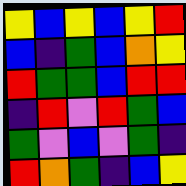[["yellow", "blue", "yellow", "blue", "yellow", "red"], ["blue", "indigo", "green", "blue", "orange", "yellow"], ["red", "green", "green", "blue", "red", "red"], ["indigo", "red", "violet", "red", "green", "blue"], ["green", "violet", "blue", "violet", "green", "indigo"], ["red", "orange", "green", "indigo", "blue", "yellow"]]